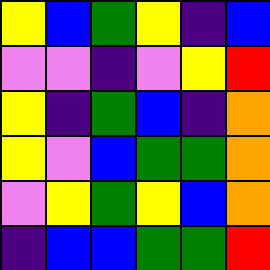[["yellow", "blue", "green", "yellow", "indigo", "blue"], ["violet", "violet", "indigo", "violet", "yellow", "red"], ["yellow", "indigo", "green", "blue", "indigo", "orange"], ["yellow", "violet", "blue", "green", "green", "orange"], ["violet", "yellow", "green", "yellow", "blue", "orange"], ["indigo", "blue", "blue", "green", "green", "red"]]